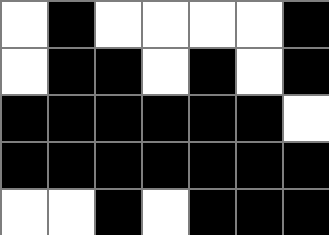[["white", "black", "white", "white", "white", "white", "black"], ["white", "black", "black", "white", "black", "white", "black"], ["black", "black", "black", "black", "black", "black", "white"], ["black", "black", "black", "black", "black", "black", "black"], ["white", "white", "black", "white", "black", "black", "black"]]